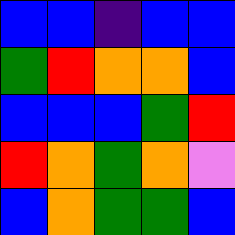[["blue", "blue", "indigo", "blue", "blue"], ["green", "red", "orange", "orange", "blue"], ["blue", "blue", "blue", "green", "red"], ["red", "orange", "green", "orange", "violet"], ["blue", "orange", "green", "green", "blue"]]